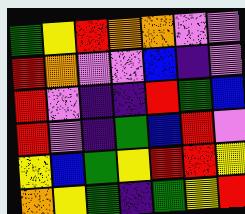[["green", "yellow", "red", "orange", "orange", "violet", "violet"], ["red", "orange", "violet", "violet", "blue", "indigo", "violet"], ["red", "violet", "indigo", "indigo", "red", "green", "blue"], ["red", "violet", "indigo", "green", "blue", "red", "violet"], ["yellow", "blue", "green", "yellow", "red", "red", "yellow"], ["orange", "yellow", "green", "indigo", "green", "yellow", "red"]]